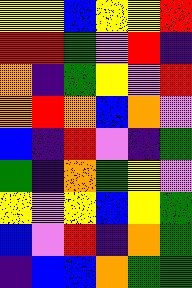[["yellow", "yellow", "blue", "yellow", "yellow", "red"], ["red", "red", "green", "violet", "red", "indigo"], ["orange", "indigo", "green", "yellow", "violet", "red"], ["orange", "red", "orange", "blue", "orange", "violet"], ["blue", "indigo", "red", "violet", "indigo", "green"], ["green", "indigo", "orange", "green", "yellow", "violet"], ["yellow", "violet", "yellow", "blue", "yellow", "green"], ["blue", "violet", "red", "indigo", "orange", "green"], ["indigo", "blue", "blue", "orange", "green", "green"]]